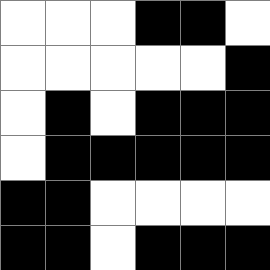[["white", "white", "white", "black", "black", "white"], ["white", "white", "white", "white", "white", "black"], ["white", "black", "white", "black", "black", "black"], ["white", "black", "black", "black", "black", "black"], ["black", "black", "white", "white", "white", "white"], ["black", "black", "white", "black", "black", "black"]]